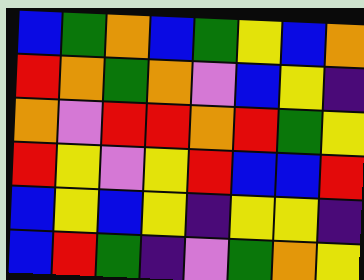[["blue", "green", "orange", "blue", "green", "yellow", "blue", "orange"], ["red", "orange", "green", "orange", "violet", "blue", "yellow", "indigo"], ["orange", "violet", "red", "red", "orange", "red", "green", "yellow"], ["red", "yellow", "violet", "yellow", "red", "blue", "blue", "red"], ["blue", "yellow", "blue", "yellow", "indigo", "yellow", "yellow", "indigo"], ["blue", "red", "green", "indigo", "violet", "green", "orange", "yellow"]]